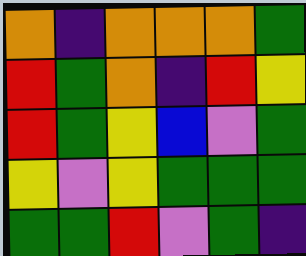[["orange", "indigo", "orange", "orange", "orange", "green"], ["red", "green", "orange", "indigo", "red", "yellow"], ["red", "green", "yellow", "blue", "violet", "green"], ["yellow", "violet", "yellow", "green", "green", "green"], ["green", "green", "red", "violet", "green", "indigo"]]